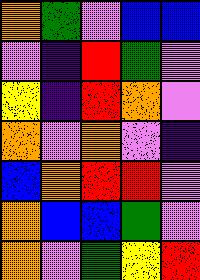[["orange", "green", "violet", "blue", "blue"], ["violet", "indigo", "red", "green", "violet"], ["yellow", "indigo", "red", "orange", "violet"], ["orange", "violet", "orange", "violet", "indigo"], ["blue", "orange", "red", "red", "violet"], ["orange", "blue", "blue", "green", "violet"], ["orange", "violet", "green", "yellow", "red"]]